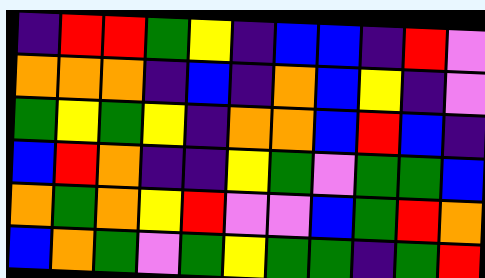[["indigo", "red", "red", "green", "yellow", "indigo", "blue", "blue", "indigo", "red", "violet"], ["orange", "orange", "orange", "indigo", "blue", "indigo", "orange", "blue", "yellow", "indigo", "violet"], ["green", "yellow", "green", "yellow", "indigo", "orange", "orange", "blue", "red", "blue", "indigo"], ["blue", "red", "orange", "indigo", "indigo", "yellow", "green", "violet", "green", "green", "blue"], ["orange", "green", "orange", "yellow", "red", "violet", "violet", "blue", "green", "red", "orange"], ["blue", "orange", "green", "violet", "green", "yellow", "green", "green", "indigo", "green", "red"]]